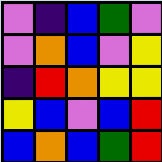[["violet", "indigo", "blue", "green", "violet"], ["violet", "orange", "blue", "violet", "yellow"], ["indigo", "red", "orange", "yellow", "yellow"], ["yellow", "blue", "violet", "blue", "red"], ["blue", "orange", "blue", "green", "red"]]